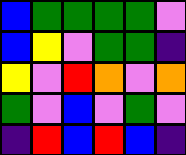[["blue", "green", "green", "green", "green", "violet"], ["blue", "yellow", "violet", "green", "green", "indigo"], ["yellow", "violet", "red", "orange", "violet", "orange"], ["green", "violet", "blue", "violet", "green", "violet"], ["indigo", "red", "blue", "red", "blue", "indigo"]]